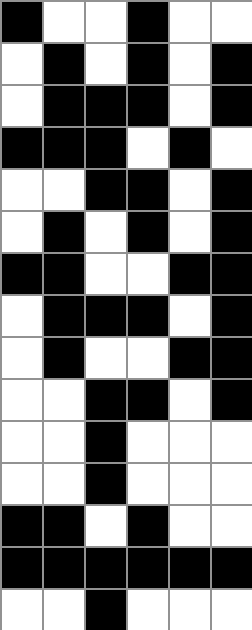[["black", "white", "white", "black", "white", "white"], ["white", "black", "white", "black", "white", "black"], ["white", "black", "black", "black", "white", "black"], ["black", "black", "black", "white", "black", "white"], ["white", "white", "black", "black", "white", "black"], ["white", "black", "white", "black", "white", "black"], ["black", "black", "white", "white", "black", "black"], ["white", "black", "black", "black", "white", "black"], ["white", "black", "white", "white", "black", "black"], ["white", "white", "black", "black", "white", "black"], ["white", "white", "black", "white", "white", "white"], ["white", "white", "black", "white", "white", "white"], ["black", "black", "white", "black", "white", "white"], ["black", "black", "black", "black", "black", "black"], ["white", "white", "black", "white", "white", "white"]]